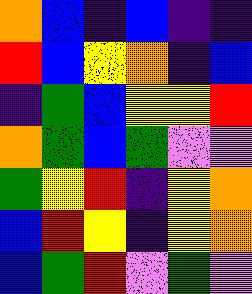[["orange", "blue", "indigo", "blue", "indigo", "indigo"], ["red", "blue", "yellow", "orange", "indigo", "blue"], ["indigo", "green", "blue", "yellow", "yellow", "red"], ["orange", "green", "blue", "green", "violet", "violet"], ["green", "yellow", "red", "indigo", "yellow", "orange"], ["blue", "red", "yellow", "indigo", "yellow", "orange"], ["blue", "green", "red", "violet", "green", "violet"]]